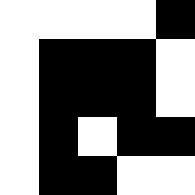[["white", "white", "white", "white", "black"], ["white", "black", "black", "black", "white"], ["white", "black", "black", "black", "white"], ["white", "black", "white", "black", "black"], ["white", "black", "black", "white", "white"]]